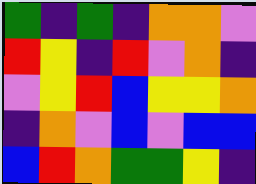[["green", "indigo", "green", "indigo", "orange", "orange", "violet"], ["red", "yellow", "indigo", "red", "violet", "orange", "indigo"], ["violet", "yellow", "red", "blue", "yellow", "yellow", "orange"], ["indigo", "orange", "violet", "blue", "violet", "blue", "blue"], ["blue", "red", "orange", "green", "green", "yellow", "indigo"]]